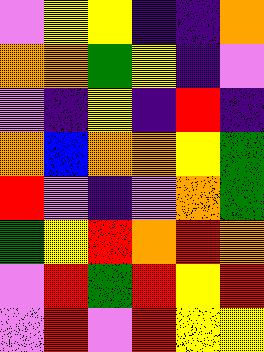[["violet", "yellow", "yellow", "indigo", "indigo", "orange"], ["orange", "orange", "green", "yellow", "indigo", "violet"], ["violet", "indigo", "yellow", "indigo", "red", "indigo"], ["orange", "blue", "orange", "orange", "yellow", "green"], ["red", "violet", "indigo", "violet", "orange", "green"], ["green", "yellow", "red", "orange", "red", "orange"], ["violet", "red", "green", "red", "yellow", "red"], ["violet", "red", "violet", "red", "yellow", "yellow"]]